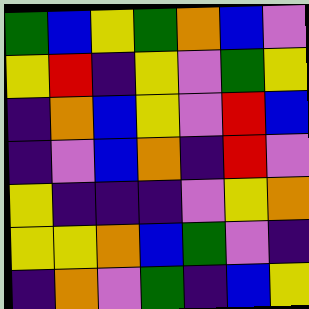[["green", "blue", "yellow", "green", "orange", "blue", "violet"], ["yellow", "red", "indigo", "yellow", "violet", "green", "yellow"], ["indigo", "orange", "blue", "yellow", "violet", "red", "blue"], ["indigo", "violet", "blue", "orange", "indigo", "red", "violet"], ["yellow", "indigo", "indigo", "indigo", "violet", "yellow", "orange"], ["yellow", "yellow", "orange", "blue", "green", "violet", "indigo"], ["indigo", "orange", "violet", "green", "indigo", "blue", "yellow"]]